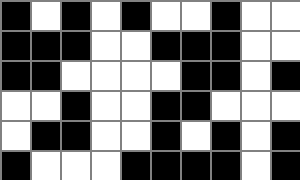[["black", "white", "black", "white", "black", "white", "white", "black", "white", "white"], ["black", "black", "black", "white", "white", "black", "black", "black", "white", "white"], ["black", "black", "white", "white", "white", "white", "black", "black", "white", "black"], ["white", "white", "black", "white", "white", "black", "black", "white", "white", "white"], ["white", "black", "black", "white", "white", "black", "white", "black", "white", "black"], ["black", "white", "white", "white", "black", "black", "black", "black", "white", "black"]]